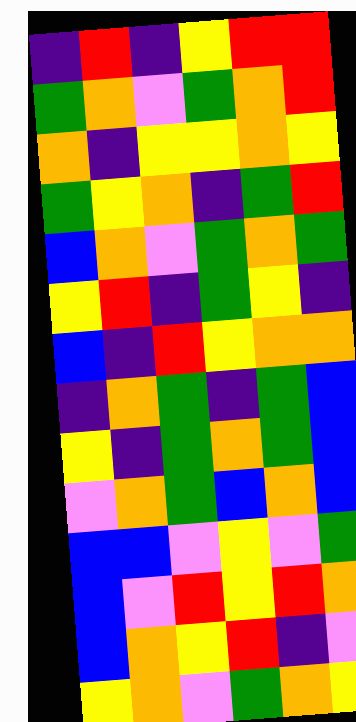[["indigo", "red", "indigo", "yellow", "red", "red"], ["green", "orange", "violet", "green", "orange", "red"], ["orange", "indigo", "yellow", "yellow", "orange", "yellow"], ["green", "yellow", "orange", "indigo", "green", "red"], ["blue", "orange", "violet", "green", "orange", "green"], ["yellow", "red", "indigo", "green", "yellow", "indigo"], ["blue", "indigo", "red", "yellow", "orange", "orange"], ["indigo", "orange", "green", "indigo", "green", "blue"], ["yellow", "indigo", "green", "orange", "green", "blue"], ["violet", "orange", "green", "blue", "orange", "blue"], ["blue", "blue", "violet", "yellow", "violet", "green"], ["blue", "violet", "red", "yellow", "red", "orange"], ["blue", "orange", "yellow", "red", "indigo", "violet"], ["yellow", "orange", "violet", "green", "orange", "yellow"]]